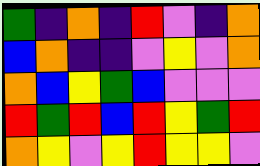[["green", "indigo", "orange", "indigo", "red", "violet", "indigo", "orange"], ["blue", "orange", "indigo", "indigo", "violet", "yellow", "violet", "orange"], ["orange", "blue", "yellow", "green", "blue", "violet", "violet", "violet"], ["red", "green", "red", "blue", "red", "yellow", "green", "red"], ["orange", "yellow", "violet", "yellow", "red", "yellow", "yellow", "violet"]]